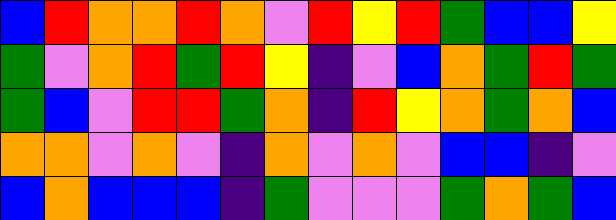[["blue", "red", "orange", "orange", "red", "orange", "violet", "red", "yellow", "red", "green", "blue", "blue", "yellow"], ["green", "violet", "orange", "red", "green", "red", "yellow", "indigo", "violet", "blue", "orange", "green", "red", "green"], ["green", "blue", "violet", "red", "red", "green", "orange", "indigo", "red", "yellow", "orange", "green", "orange", "blue"], ["orange", "orange", "violet", "orange", "violet", "indigo", "orange", "violet", "orange", "violet", "blue", "blue", "indigo", "violet"], ["blue", "orange", "blue", "blue", "blue", "indigo", "green", "violet", "violet", "violet", "green", "orange", "green", "blue"]]